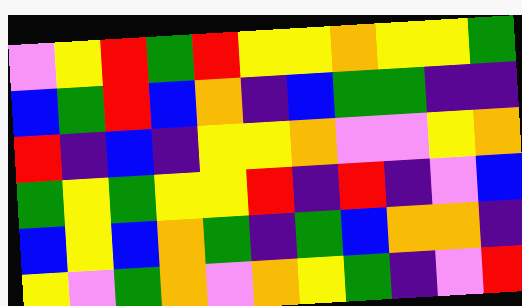[["violet", "yellow", "red", "green", "red", "yellow", "yellow", "orange", "yellow", "yellow", "green"], ["blue", "green", "red", "blue", "orange", "indigo", "blue", "green", "green", "indigo", "indigo"], ["red", "indigo", "blue", "indigo", "yellow", "yellow", "orange", "violet", "violet", "yellow", "orange"], ["green", "yellow", "green", "yellow", "yellow", "red", "indigo", "red", "indigo", "violet", "blue"], ["blue", "yellow", "blue", "orange", "green", "indigo", "green", "blue", "orange", "orange", "indigo"], ["yellow", "violet", "green", "orange", "violet", "orange", "yellow", "green", "indigo", "violet", "red"]]